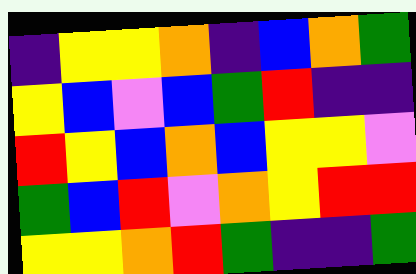[["indigo", "yellow", "yellow", "orange", "indigo", "blue", "orange", "green"], ["yellow", "blue", "violet", "blue", "green", "red", "indigo", "indigo"], ["red", "yellow", "blue", "orange", "blue", "yellow", "yellow", "violet"], ["green", "blue", "red", "violet", "orange", "yellow", "red", "red"], ["yellow", "yellow", "orange", "red", "green", "indigo", "indigo", "green"]]